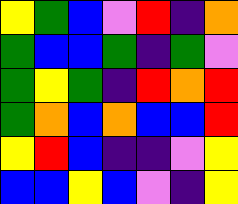[["yellow", "green", "blue", "violet", "red", "indigo", "orange"], ["green", "blue", "blue", "green", "indigo", "green", "violet"], ["green", "yellow", "green", "indigo", "red", "orange", "red"], ["green", "orange", "blue", "orange", "blue", "blue", "red"], ["yellow", "red", "blue", "indigo", "indigo", "violet", "yellow"], ["blue", "blue", "yellow", "blue", "violet", "indigo", "yellow"]]